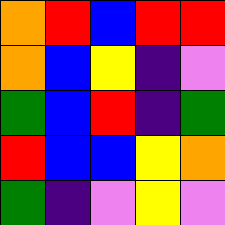[["orange", "red", "blue", "red", "red"], ["orange", "blue", "yellow", "indigo", "violet"], ["green", "blue", "red", "indigo", "green"], ["red", "blue", "blue", "yellow", "orange"], ["green", "indigo", "violet", "yellow", "violet"]]